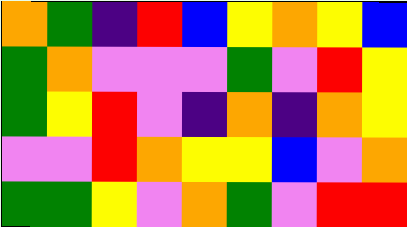[["orange", "green", "indigo", "red", "blue", "yellow", "orange", "yellow", "blue"], ["green", "orange", "violet", "violet", "violet", "green", "violet", "red", "yellow"], ["green", "yellow", "red", "violet", "indigo", "orange", "indigo", "orange", "yellow"], ["violet", "violet", "red", "orange", "yellow", "yellow", "blue", "violet", "orange"], ["green", "green", "yellow", "violet", "orange", "green", "violet", "red", "red"]]